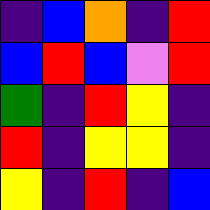[["indigo", "blue", "orange", "indigo", "red"], ["blue", "red", "blue", "violet", "red"], ["green", "indigo", "red", "yellow", "indigo"], ["red", "indigo", "yellow", "yellow", "indigo"], ["yellow", "indigo", "red", "indigo", "blue"]]